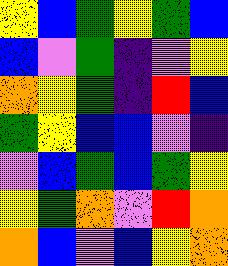[["yellow", "blue", "green", "yellow", "green", "blue"], ["blue", "violet", "green", "indigo", "violet", "yellow"], ["orange", "yellow", "green", "indigo", "red", "blue"], ["green", "yellow", "blue", "blue", "violet", "indigo"], ["violet", "blue", "green", "blue", "green", "yellow"], ["yellow", "green", "orange", "violet", "red", "orange"], ["orange", "blue", "violet", "blue", "yellow", "orange"]]